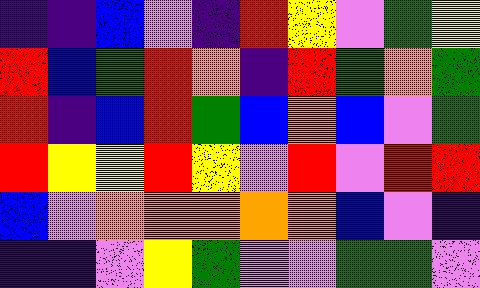[["indigo", "indigo", "blue", "violet", "indigo", "red", "yellow", "violet", "green", "yellow"], ["red", "blue", "green", "red", "orange", "indigo", "red", "green", "orange", "green"], ["red", "indigo", "blue", "red", "green", "blue", "orange", "blue", "violet", "green"], ["red", "yellow", "yellow", "red", "yellow", "violet", "red", "violet", "red", "red"], ["blue", "violet", "orange", "orange", "orange", "orange", "orange", "blue", "violet", "indigo"], ["indigo", "indigo", "violet", "yellow", "green", "violet", "violet", "green", "green", "violet"]]